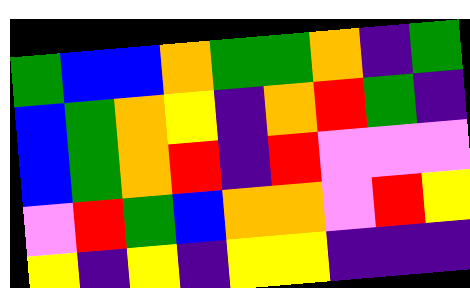[["green", "blue", "blue", "orange", "green", "green", "orange", "indigo", "green"], ["blue", "green", "orange", "yellow", "indigo", "orange", "red", "green", "indigo"], ["blue", "green", "orange", "red", "indigo", "red", "violet", "violet", "violet"], ["violet", "red", "green", "blue", "orange", "orange", "violet", "red", "yellow"], ["yellow", "indigo", "yellow", "indigo", "yellow", "yellow", "indigo", "indigo", "indigo"]]